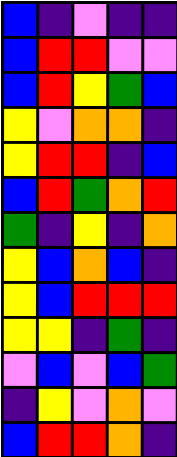[["blue", "indigo", "violet", "indigo", "indigo"], ["blue", "red", "red", "violet", "violet"], ["blue", "red", "yellow", "green", "blue"], ["yellow", "violet", "orange", "orange", "indigo"], ["yellow", "red", "red", "indigo", "blue"], ["blue", "red", "green", "orange", "red"], ["green", "indigo", "yellow", "indigo", "orange"], ["yellow", "blue", "orange", "blue", "indigo"], ["yellow", "blue", "red", "red", "red"], ["yellow", "yellow", "indigo", "green", "indigo"], ["violet", "blue", "violet", "blue", "green"], ["indigo", "yellow", "violet", "orange", "violet"], ["blue", "red", "red", "orange", "indigo"]]